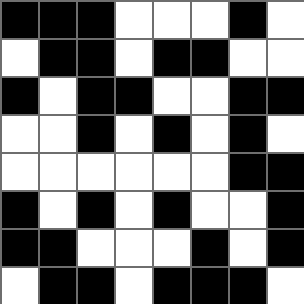[["black", "black", "black", "white", "white", "white", "black", "white"], ["white", "black", "black", "white", "black", "black", "white", "white"], ["black", "white", "black", "black", "white", "white", "black", "black"], ["white", "white", "black", "white", "black", "white", "black", "white"], ["white", "white", "white", "white", "white", "white", "black", "black"], ["black", "white", "black", "white", "black", "white", "white", "black"], ["black", "black", "white", "white", "white", "black", "white", "black"], ["white", "black", "black", "white", "black", "black", "black", "white"]]